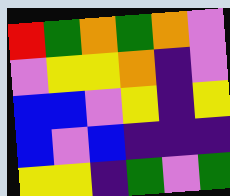[["red", "green", "orange", "green", "orange", "violet"], ["violet", "yellow", "yellow", "orange", "indigo", "violet"], ["blue", "blue", "violet", "yellow", "indigo", "yellow"], ["blue", "violet", "blue", "indigo", "indigo", "indigo"], ["yellow", "yellow", "indigo", "green", "violet", "green"]]